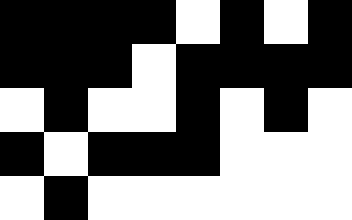[["black", "black", "black", "black", "white", "black", "white", "black"], ["black", "black", "black", "white", "black", "black", "black", "black"], ["white", "black", "white", "white", "black", "white", "black", "white"], ["black", "white", "black", "black", "black", "white", "white", "white"], ["white", "black", "white", "white", "white", "white", "white", "white"]]